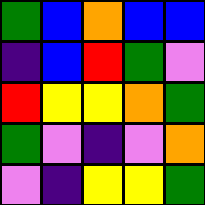[["green", "blue", "orange", "blue", "blue"], ["indigo", "blue", "red", "green", "violet"], ["red", "yellow", "yellow", "orange", "green"], ["green", "violet", "indigo", "violet", "orange"], ["violet", "indigo", "yellow", "yellow", "green"]]